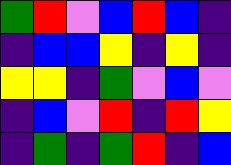[["green", "red", "violet", "blue", "red", "blue", "indigo"], ["indigo", "blue", "blue", "yellow", "indigo", "yellow", "indigo"], ["yellow", "yellow", "indigo", "green", "violet", "blue", "violet"], ["indigo", "blue", "violet", "red", "indigo", "red", "yellow"], ["indigo", "green", "indigo", "green", "red", "indigo", "blue"]]